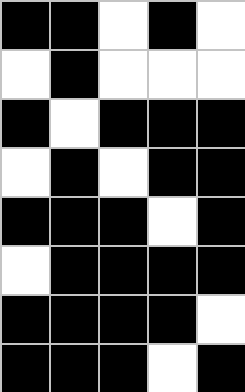[["black", "black", "white", "black", "white"], ["white", "black", "white", "white", "white"], ["black", "white", "black", "black", "black"], ["white", "black", "white", "black", "black"], ["black", "black", "black", "white", "black"], ["white", "black", "black", "black", "black"], ["black", "black", "black", "black", "white"], ["black", "black", "black", "white", "black"]]